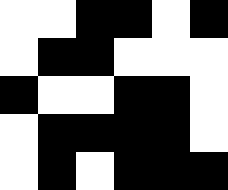[["white", "white", "black", "black", "white", "black"], ["white", "black", "black", "white", "white", "white"], ["black", "white", "white", "black", "black", "white"], ["white", "black", "black", "black", "black", "white"], ["white", "black", "white", "black", "black", "black"]]